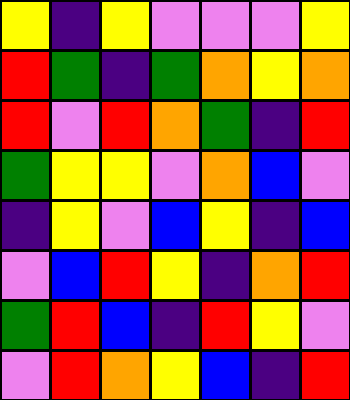[["yellow", "indigo", "yellow", "violet", "violet", "violet", "yellow"], ["red", "green", "indigo", "green", "orange", "yellow", "orange"], ["red", "violet", "red", "orange", "green", "indigo", "red"], ["green", "yellow", "yellow", "violet", "orange", "blue", "violet"], ["indigo", "yellow", "violet", "blue", "yellow", "indigo", "blue"], ["violet", "blue", "red", "yellow", "indigo", "orange", "red"], ["green", "red", "blue", "indigo", "red", "yellow", "violet"], ["violet", "red", "orange", "yellow", "blue", "indigo", "red"]]